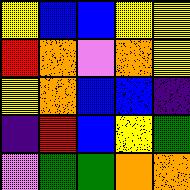[["yellow", "blue", "blue", "yellow", "yellow"], ["red", "orange", "violet", "orange", "yellow"], ["yellow", "orange", "blue", "blue", "indigo"], ["indigo", "red", "blue", "yellow", "green"], ["violet", "green", "green", "orange", "orange"]]